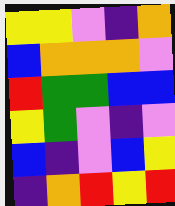[["yellow", "yellow", "violet", "indigo", "orange"], ["blue", "orange", "orange", "orange", "violet"], ["red", "green", "green", "blue", "blue"], ["yellow", "green", "violet", "indigo", "violet"], ["blue", "indigo", "violet", "blue", "yellow"], ["indigo", "orange", "red", "yellow", "red"]]